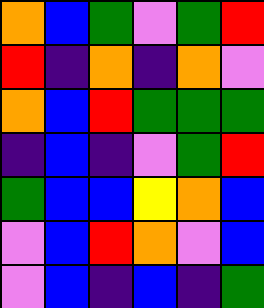[["orange", "blue", "green", "violet", "green", "red"], ["red", "indigo", "orange", "indigo", "orange", "violet"], ["orange", "blue", "red", "green", "green", "green"], ["indigo", "blue", "indigo", "violet", "green", "red"], ["green", "blue", "blue", "yellow", "orange", "blue"], ["violet", "blue", "red", "orange", "violet", "blue"], ["violet", "blue", "indigo", "blue", "indigo", "green"]]